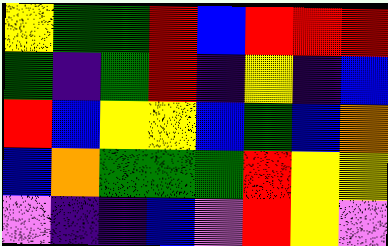[["yellow", "green", "green", "red", "blue", "red", "red", "red"], ["green", "indigo", "green", "red", "indigo", "yellow", "indigo", "blue"], ["red", "blue", "yellow", "yellow", "blue", "green", "blue", "orange"], ["blue", "orange", "green", "green", "green", "red", "yellow", "yellow"], ["violet", "indigo", "indigo", "blue", "violet", "red", "yellow", "violet"]]